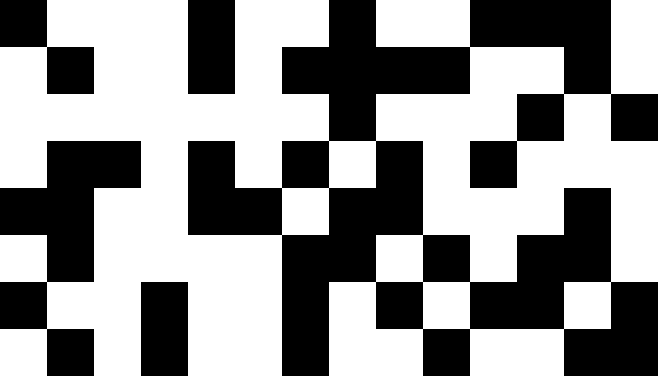[["black", "white", "white", "white", "black", "white", "white", "black", "white", "white", "black", "black", "black", "white"], ["white", "black", "white", "white", "black", "white", "black", "black", "black", "black", "white", "white", "black", "white"], ["white", "white", "white", "white", "white", "white", "white", "black", "white", "white", "white", "black", "white", "black"], ["white", "black", "black", "white", "black", "white", "black", "white", "black", "white", "black", "white", "white", "white"], ["black", "black", "white", "white", "black", "black", "white", "black", "black", "white", "white", "white", "black", "white"], ["white", "black", "white", "white", "white", "white", "black", "black", "white", "black", "white", "black", "black", "white"], ["black", "white", "white", "black", "white", "white", "black", "white", "black", "white", "black", "black", "white", "black"], ["white", "black", "white", "black", "white", "white", "black", "white", "white", "black", "white", "white", "black", "black"]]